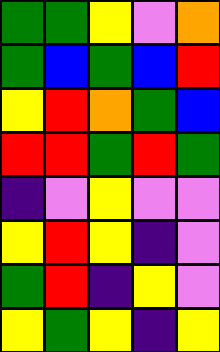[["green", "green", "yellow", "violet", "orange"], ["green", "blue", "green", "blue", "red"], ["yellow", "red", "orange", "green", "blue"], ["red", "red", "green", "red", "green"], ["indigo", "violet", "yellow", "violet", "violet"], ["yellow", "red", "yellow", "indigo", "violet"], ["green", "red", "indigo", "yellow", "violet"], ["yellow", "green", "yellow", "indigo", "yellow"]]